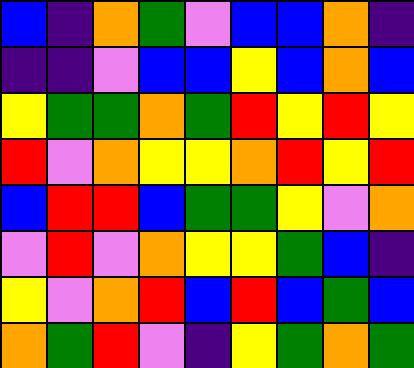[["blue", "indigo", "orange", "green", "violet", "blue", "blue", "orange", "indigo"], ["indigo", "indigo", "violet", "blue", "blue", "yellow", "blue", "orange", "blue"], ["yellow", "green", "green", "orange", "green", "red", "yellow", "red", "yellow"], ["red", "violet", "orange", "yellow", "yellow", "orange", "red", "yellow", "red"], ["blue", "red", "red", "blue", "green", "green", "yellow", "violet", "orange"], ["violet", "red", "violet", "orange", "yellow", "yellow", "green", "blue", "indigo"], ["yellow", "violet", "orange", "red", "blue", "red", "blue", "green", "blue"], ["orange", "green", "red", "violet", "indigo", "yellow", "green", "orange", "green"]]